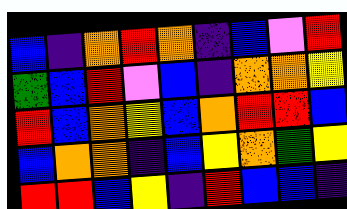[["blue", "indigo", "orange", "red", "orange", "indigo", "blue", "violet", "red"], ["green", "blue", "red", "violet", "blue", "indigo", "orange", "orange", "yellow"], ["red", "blue", "orange", "yellow", "blue", "orange", "red", "red", "blue"], ["blue", "orange", "orange", "indigo", "blue", "yellow", "orange", "green", "yellow"], ["red", "red", "blue", "yellow", "indigo", "red", "blue", "blue", "indigo"]]